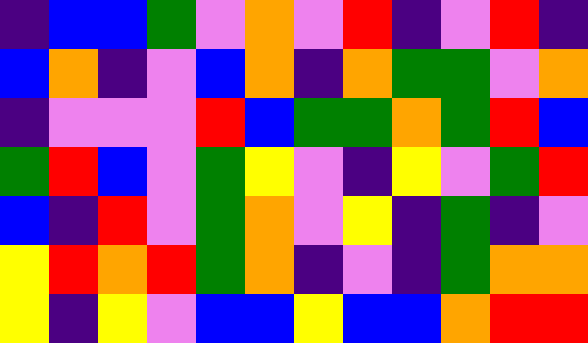[["indigo", "blue", "blue", "green", "violet", "orange", "violet", "red", "indigo", "violet", "red", "indigo"], ["blue", "orange", "indigo", "violet", "blue", "orange", "indigo", "orange", "green", "green", "violet", "orange"], ["indigo", "violet", "violet", "violet", "red", "blue", "green", "green", "orange", "green", "red", "blue"], ["green", "red", "blue", "violet", "green", "yellow", "violet", "indigo", "yellow", "violet", "green", "red"], ["blue", "indigo", "red", "violet", "green", "orange", "violet", "yellow", "indigo", "green", "indigo", "violet"], ["yellow", "red", "orange", "red", "green", "orange", "indigo", "violet", "indigo", "green", "orange", "orange"], ["yellow", "indigo", "yellow", "violet", "blue", "blue", "yellow", "blue", "blue", "orange", "red", "red"]]